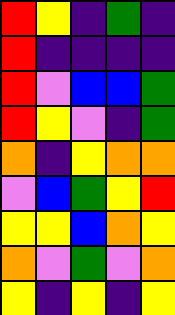[["red", "yellow", "indigo", "green", "indigo"], ["red", "indigo", "indigo", "indigo", "indigo"], ["red", "violet", "blue", "blue", "green"], ["red", "yellow", "violet", "indigo", "green"], ["orange", "indigo", "yellow", "orange", "orange"], ["violet", "blue", "green", "yellow", "red"], ["yellow", "yellow", "blue", "orange", "yellow"], ["orange", "violet", "green", "violet", "orange"], ["yellow", "indigo", "yellow", "indigo", "yellow"]]